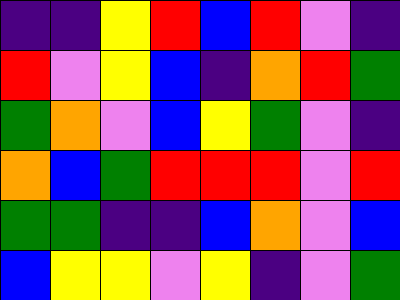[["indigo", "indigo", "yellow", "red", "blue", "red", "violet", "indigo"], ["red", "violet", "yellow", "blue", "indigo", "orange", "red", "green"], ["green", "orange", "violet", "blue", "yellow", "green", "violet", "indigo"], ["orange", "blue", "green", "red", "red", "red", "violet", "red"], ["green", "green", "indigo", "indigo", "blue", "orange", "violet", "blue"], ["blue", "yellow", "yellow", "violet", "yellow", "indigo", "violet", "green"]]